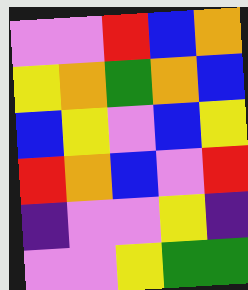[["violet", "violet", "red", "blue", "orange"], ["yellow", "orange", "green", "orange", "blue"], ["blue", "yellow", "violet", "blue", "yellow"], ["red", "orange", "blue", "violet", "red"], ["indigo", "violet", "violet", "yellow", "indigo"], ["violet", "violet", "yellow", "green", "green"]]